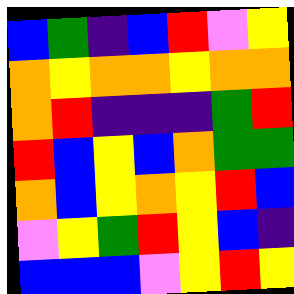[["blue", "green", "indigo", "blue", "red", "violet", "yellow"], ["orange", "yellow", "orange", "orange", "yellow", "orange", "orange"], ["orange", "red", "indigo", "indigo", "indigo", "green", "red"], ["red", "blue", "yellow", "blue", "orange", "green", "green"], ["orange", "blue", "yellow", "orange", "yellow", "red", "blue"], ["violet", "yellow", "green", "red", "yellow", "blue", "indigo"], ["blue", "blue", "blue", "violet", "yellow", "red", "yellow"]]